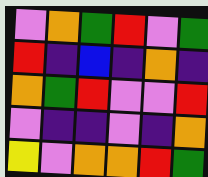[["violet", "orange", "green", "red", "violet", "green"], ["red", "indigo", "blue", "indigo", "orange", "indigo"], ["orange", "green", "red", "violet", "violet", "red"], ["violet", "indigo", "indigo", "violet", "indigo", "orange"], ["yellow", "violet", "orange", "orange", "red", "green"]]